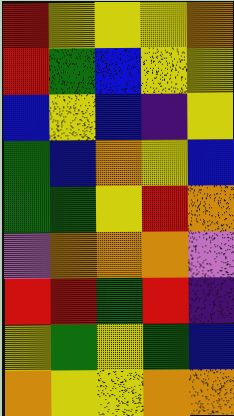[["red", "yellow", "yellow", "yellow", "orange"], ["red", "green", "blue", "yellow", "yellow"], ["blue", "yellow", "blue", "indigo", "yellow"], ["green", "blue", "orange", "yellow", "blue"], ["green", "green", "yellow", "red", "orange"], ["violet", "orange", "orange", "orange", "violet"], ["red", "red", "green", "red", "indigo"], ["yellow", "green", "yellow", "green", "blue"], ["orange", "yellow", "yellow", "orange", "orange"]]